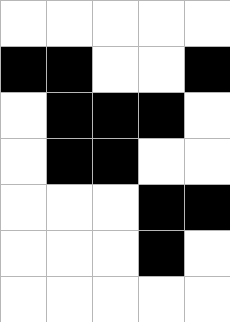[["white", "white", "white", "white", "white"], ["black", "black", "white", "white", "black"], ["white", "black", "black", "black", "white"], ["white", "black", "black", "white", "white"], ["white", "white", "white", "black", "black"], ["white", "white", "white", "black", "white"], ["white", "white", "white", "white", "white"]]